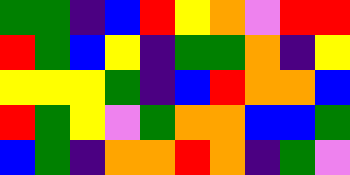[["green", "green", "indigo", "blue", "red", "yellow", "orange", "violet", "red", "red"], ["red", "green", "blue", "yellow", "indigo", "green", "green", "orange", "indigo", "yellow"], ["yellow", "yellow", "yellow", "green", "indigo", "blue", "red", "orange", "orange", "blue"], ["red", "green", "yellow", "violet", "green", "orange", "orange", "blue", "blue", "green"], ["blue", "green", "indigo", "orange", "orange", "red", "orange", "indigo", "green", "violet"]]